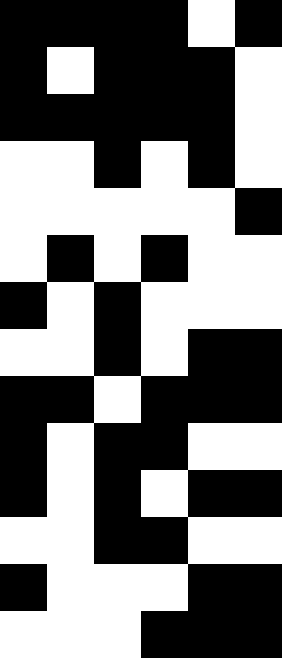[["black", "black", "black", "black", "white", "black"], ["black", "white", "black", "black", "black", "white"], ["black", "black", "black", "black", "black", "white"], ["white", "white", "black", "white", "black", "white"], ["white", "white", "white", "white", "white", "black"], ["white", "black", "white", "black", "white", "white"], ["black", "white", "black", "white", "white", "white"], ["white", "white", "black", "white", "black", "black"], ["black", "black", "white", "black", "black", "black"], ["black", "white", "black", "black", "white", "white"], ["black", "white", "black", "white", "black", "black"], ["white", "white", "black", "black", "white", "white"], ["black", "white", "white", "white", "black", "black"], ["white", "white", "white", "black", "black", "black"]]